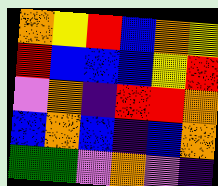[["orange", "yellow", "red", "blue", "orange", "yellow"], ["red", "blue", "blue", "blue", "yellow", "red"], ["violet", "orange", "indigo", "red", "red", "orange"], ["blue", "orange", "blue", "indigo", "blue", "orange"], ["green", "green", "violet", "orange", "violet", "indigo"]]